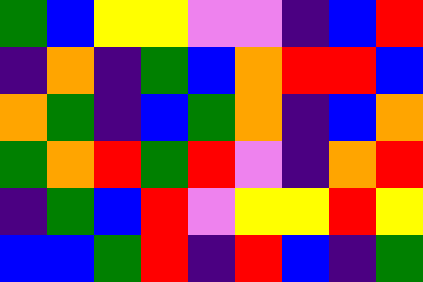[["green", "blue", "yellow", "yellow", "violet", "violet", "indigo", "blue", "red"], ["indigo", "orange", "indigo", "green", "blue", "orange", "red", "red", "blue"], ["orange", "green", "indigo", "blue", "green", "orange", "indigo", "blue", "orange"], ["green", "orange", "red", "green", "red", "violet", "indigo", "orange", "red"], ["indigo", "green", "blue", "red", "violet", "yellow", "yellow", "red", "yellow"], ["blue", "blue", "green", "red", "indigo", "red", "blue", "indigo", "green"]]